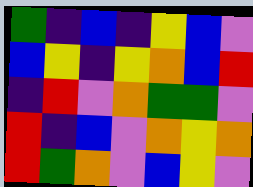[["green", "indigo", "blue", "indigo", "yellow", "blue", "violet"], ["blue", "yellow", "indigo", "yellow", "orange", "blue", "red"], ["indigo", "red", "violet", "orange", "green", "green", "violet"], ["red", "indigo", "blue", "violet", "orange", "yellow", "orange"], ["red", "green", "orange", "violet", "blue", "yellow", "violet"]]